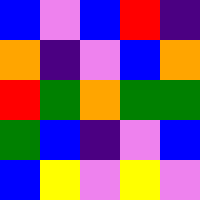[["blue", "violet", "blue", "red", "indigo"], ["orange", "indigo", "violet", "blue", "orange"], ["red", "green", "orange", "green", "green"], ["green", "blue", "indigo", "violet", "blue"], ["blue", "yellow", "violet", "yellow", "violet"]]